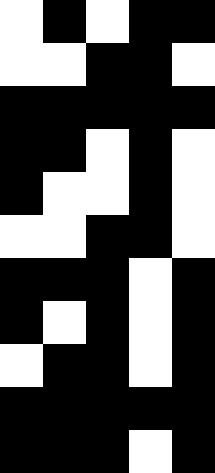[["white", "black", "white", "black", "black"], ["white", "white", "black", "black", "white"], ["black", "black", "black", "black", "black"], ["black", "black", "white", "black", "white"], ["black", "white", "white", "black", "white"], ["white", "white", "black", "black", "white"], ["black", "black", "black", "white", "black"], ["black", "white", "black", "white", "black"], ["white", "black", "black", "white", "black"], ["black", "black", "black", "black", "black"], ["black", "black", "black", "white", "black"]]